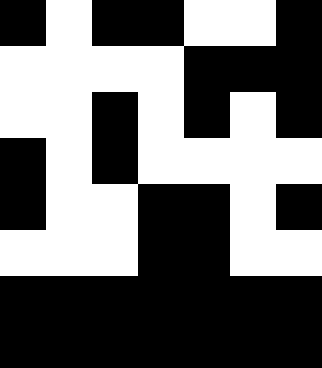[["black", "white", "black", "black", "white", "white", "black"], ["white", "white", "white", "white", "black", "black", "black"], ["white", "white", "black", "white", "black", "white", "black"], ["black", "white", "black", "white", "white", "white", "white"], ["black", "white", "white", "black", "black", "white", "black"], ["white", "white", "white", "black", "black", "white", "white"], ["black", "black", "black", "black", "black", "black", "black"], ["black", "black", "black", "black", "black", "black", "black"]]